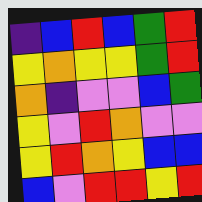[["indigo", "blue", "red", "blue", "green", "red"], ["yellow", "orange", "yellow", "yellow", "green", "red"], ["orange", "indigo", "violet", "violet", "blue", "green"], ["yellow", "violet", "red", "orange", "violet", "violet"], ["yellow", "red", "orange", "yellow", "blue", "blue"], ["blue", "violet", "red", "red", "yellow", "red"]]